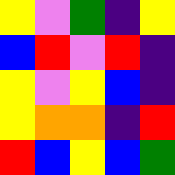[["yellow", "violet", "green", "indigo", "yellow"], ["blue", "red", "violet", "red", "indigo"], ["yellow", "violet", "yellow", "blue", "indigo"], ["yellow", "orange", "orange", "indigo", "red"], ["red", "blue", "yellow", "blue", "green"]]